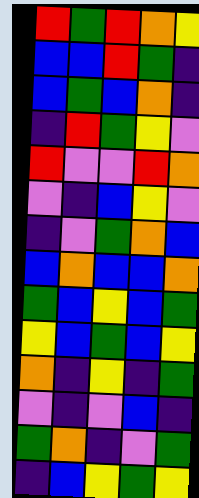[["red", "green", "red", "orange", "yellow"], ["blue", "blue", "red", "green", "indigo"], ["blue", "green", "blue", "orange", "indigo"], ["indigo", "red", "green", "yellow", "violet"], ["red", "violet", "violet", "red", "orange"], ["violet", "indigo", "blue", "yellow", "violet"], ["indigo", "violet", "green", "orange", "blue"], ["blue", "orange", "blue", "blue", "orange"], ["green", "blue", "yellow", "blue", "green"], ["yellow", "blue", "green", "blue", "yellow"], ["orange", "indigo", "yellow", "indigo", "green"], ["violet", "indigo", "violet", "blue", "indigo"], ["green", "orange", "indigo", "violet", "green"], ["indigo", "blue", "yellow", "green", "yellow"]]